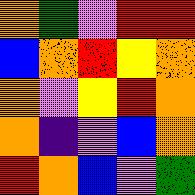[["orange", "green", "violet", "red", "red"], ["blue", "orange", "red", "yellow", "orange"], ["orange", "violet", "yellow", "red", "orange"], ["orange", "indigo", "violet", "blue", "orange"], ["red", "orange", "blue", "violet", "green"]]